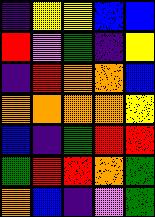[["indigo", "yellow", "yellow", "blue", "blue"], ["red", "violet", "green", "indigo", "yellow"], ["indigo", "red", "orange", "orange", "blue"], ["orange", "orange", "orange", "orange", "yellow"], ["blue", "indigo", "green", "red", "red"], ["green", "red", "red", "orange", "green"], ["orange", "blue", "indigo", "violet", "green"]]